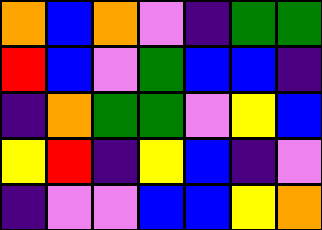[["orange", "blue", "orange", "violet", "indigo", "green", "green"], ["red", "blue", "violet", "green", "blue", "blue", "indigo"], ["indigo", "orange", "green", "green", "violet", "yellow", "blue"], ["yellow", "red", "indigo", "yellow", "blue", "indigo", "violet"], ["indigo", "violet", "violet", "blue", "blue", "yellow", "orange"]]